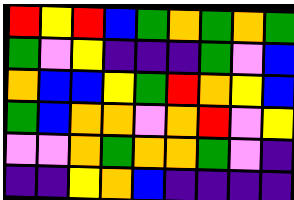[["red", "yellow", "red", "blue", "green", "orange", "green", "orange", "green"], ["green", "violet", "yellow", "indigo", "indigo", "indigo", "green", "violet", "blue"], ["orange", "blue", "blue", "yellow", "green", "red", "orange", "yellow", "blue"], ["green", "blue", "orange", "orange", "violet", "orange", "red", "violet", "yellow"], ["violet", "violet", "orange", "green", "orange", "orange", "green", "violet", "indigo"], ["indigo", "indigo", "yellow", "orange", "blue", "indigo", "indigo", "indigo", "indigo"]]